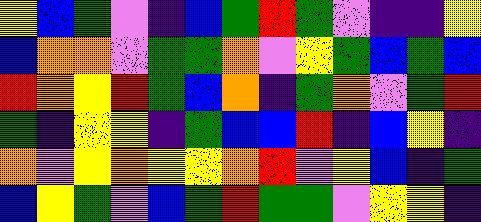[["yellow", "blue", "green", "violet", "indigo", "blue", "green", "red", "green", "violet", "indigo", "indigo", "yellow"], ["blue", "orange", "orange", "violet", "green", "green", "orange", "violet", "yellow", "green", "blue", "green", "blue"], ["red", "orange", "yellow", "red", "green", "blue", "orange", "indigo", "green", "orange", "violet", "green", "red"], ["green", "indigo", "yellow", "yellow", "indigo", "green", "blue", "blue", "red", "indigo", "blue", "yellow", "indigo"], ["orange", "violet", "yellow", "orange", "yellow", "yellow", "orange", "red", "violet", "yellow", "blue", "indigo", "green"], ["blue", "yellow", "green", "violet", "blue", "green", "red", "green", "green", "violet", "yellow", "yellow", "indigo"]]